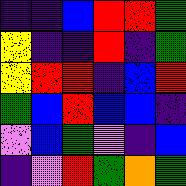[["indigo", "indigo", "blue", "red", "red", "green"], ["yellow", "indigo", "indigo", "red", "indigo", "green"], ["yellow", "red", "red", "indigo", "blue", "red"], ["green", "blue", "red", "blue", "blue", "indigo"], ["violet", "blue", "green", "violet", "indigo", "blue"], ["indigo", "violet", "red", "green", "orange", "green"]]